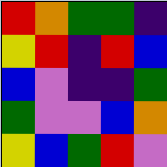[["red", "orange", "green", "green", "indigo"], ["yellow", "red", "indigo", "red", "blue"], ["blue", "violet", "indigo", "indigo", "green"], ["green", "violet", "violet", "blue", "orange"], ["yellow", "blue", "green", "red", "violet"]]